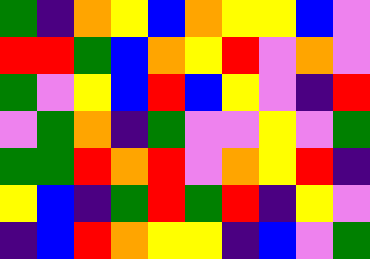[["green", "indigo", "orange", "yellow", "blue", "orange", "yellow", "yellow", "blue", "violet"], ["red", "red", "green", "blue", "orange", "yellow", "red", "violet", "orange", "violet"], ["green", "violet", "yellow", "blue", "red", "blue", "yellow", "violet", "indigo", "red"], ["violet", "green", "orange", "indigo", "green", "violet", "violet", "yellow", "violet", "green"], ["green", "green", "red", "orange", "red", "violet", "orange", "yellow", "red", "indigo"], ["yellow", "blue", "indigo", "green", "red", "green", "red", "indigo", "yellow", "violet"], ["indigo", "blue", "red", "orange", "yellow", "yellow", "indigo", "blue", "violet", "green"]]